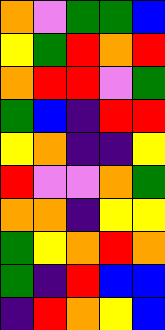[["orange", "violet", "green", "green", "blue"], ["yellow", "green", "red", "orange", "red"], ["orange", "red", "red", "violet", "green"], ["green", "blue", "indigo", "red", "red"], ["yellow", "orange", "indigo", "indigo", "yellow"], ["red", "violet", "violet", "orange", "green"], ["orange", "orange", "indigo", "yellow", "yellow"], ["green", "yellow", "orange", "red", "orange"], ["green", "indigo", "red", "blue", "blue"], ["indigo", "red", "orange", "yellow", "blue"]]